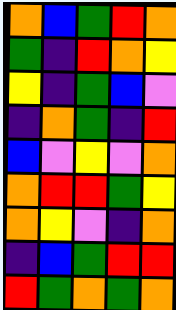[["orange", "blue", "green", "red", "orange"], ["green", "indigo", "red", "orange", "yellow"], ["yellow", "indigo", "green", "blue", "violet"], ["indigo", "orange", "green", "indigo", "red"], ["blue", "violet", "yellow", "violet", "orange"], ["orange", "red", "red", "green", "yellow"], ["orange", "yellow", "violet", "indigo", "orange"], ["indigo", "blue", "green", "red", "red"], ["red", "green", "orange", "green", "orange"]]